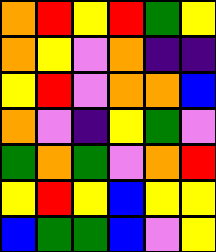[["orange", "red", "yellow", "red", "green", "yellow"], ["orange", "yellow", "violet", "orange", "indigo", "indigo"], ["yellow", "red", "violet", "orange", "orange", "blue"], ["orange", "violet", "indigo", "yellow", "green", "violet"], ["green", "orange", "green", "violet", "orange", "red"], ["yellow", "red", "yellow", "blue", "yellow", "yellow"], ["blue", "green", "green", "blue", "violet", "yellow"]]